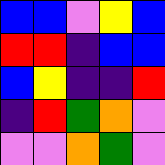[["blue", "blue", "violet", "yellow", "blue"], ["red", "red", "indigo", "blue", "blue"], ["blue", "yellow", "indigo", "indigo", "red"], ["indigo", "red", "green", "orange", "violet"], ["violet", "violet", "orange", "green", "violet"]]